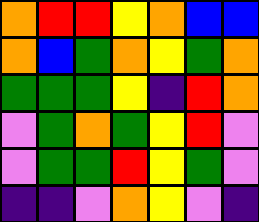[["orange", "red", "red", "yellow", "orange", "blue", "blue"], ["orange", "blue", "green", "orange", "yellow", "green", "orange"], ["green", "green", "green", "yellow", "indigo", "red", "orange"], ["violet", "green", "orange", "green", "yellow", "red", "violet"], ["violet", "green", "green", "red", "yellow", "green", "violet"], ["indigo", "indigo", "violet", "orange", "yellow", "violet", "indigo"]]